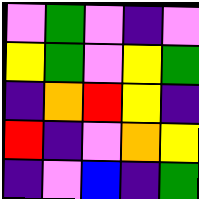[["violet", "green", "violet", "indigo", "violet"], ["yellow", "green", "violet", "yellow", "green"], ["indigo", "orange", "red", "yellow", "indigo"], ["red", "indigo", "violet", "orange", "yellow"], ["indigo", "violet", "blue", "indigo", "green"]]